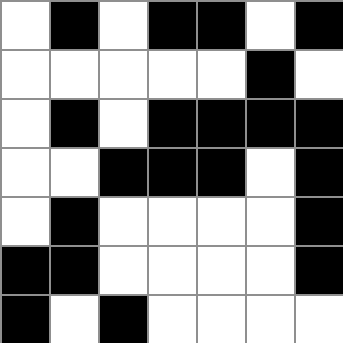[["white", "black", "white", "black", "black", "white", "black"], ["white", "white", "white", "white", "white", "black", "white"], ["white", "black", "white", "black", "black", "black", "black"], ["white", "white", "black", "black", "black", "white", "black"], ["white", "black", "white", "white", "white", "white", "black"], ["black", "black", "white", "white", "white", "white", "black"], ["black", "white", "black", "white", "white", "white", "white"]]